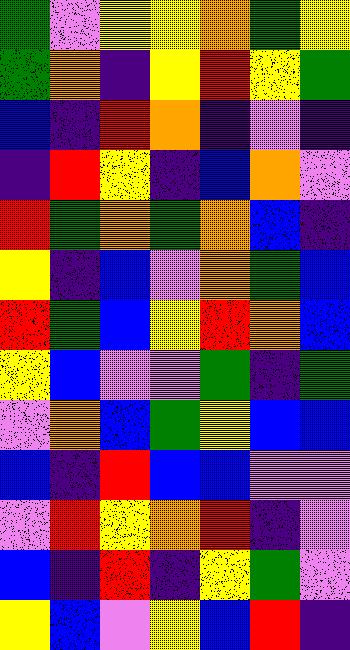[["green", "violet", "yellow", "yellow", "orange", "green", "yellow"], ["green", "orange", "indigo", "yellow", "red", "yellow", "green"], ["blue", "indigo", "red", "orange", "indigo", "violet", "indigo"], ["indigo", "red", "yellow", "indigo", "blue", "orange", "violet"], ["red", "green", "orange", "green", "orange", "blue", "indigo"], ["yellow", "indigo", "blue", "violet", "orange", "green", "blue"], ["red", "green", "blue", "yellow", "red", "orange", "blue"], ["yellow", "blue", "violet", "violet", "green", "indigo", "green"], ["violet", "orange", "blue", "green", "yellow", "blue", "blue"], ["blue", "indigo", "red", "blue", "blue", "violet", "violet"], ["violet", "red", "yellow", "orange", "red", "indigo", "violet"], ["blue", "indigo", "red", "indigo", "yellow", "green", "violet"], ["yellow", "blue", "violet", "yellow", "blue", "red", "indigo"]]